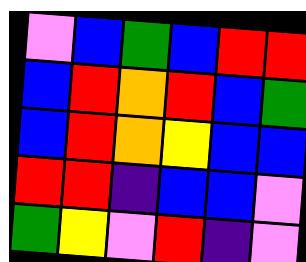[["violet", "blue", "green", "blue", "red", "red"], ["blue", "red", "orange", "red", "blue", "green"], ["blue", "red", "orange", "yellow", "blue", "blue"], ["red", "red", "indigo", "blue", "blue", "violet"], ["green", "yellow", "violet", "red", "indigo", "violet"]]